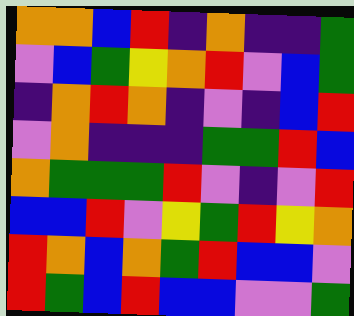[["orange", "orange", "blue", "red", "indigo", "orange", "indigo", "indigo", "green"], ["violet", "blue", "green", "yellow", "orange", "red", "violet", "blue", "green"], ["indigo", "orange", "red", "orange", "indigo", "violet", "indigo", "blue", "red"], ["violet", "orange", "indigo", "indigo", "indigo", "green", "green", "red", "blue"], ["orange", "green", "green", "green", "red", "violet", "indigo", "violet", "red"], ["blue", "blue", "red", "violet", "yellow", "green", "red", "yellow", "orange"], ["red", "orange", "blue", "orange", "green", "red", "blue", "blue", "violet"], ["red", "green", "blue", "red", "blue", "blue", "violet", "violet", "green"]]